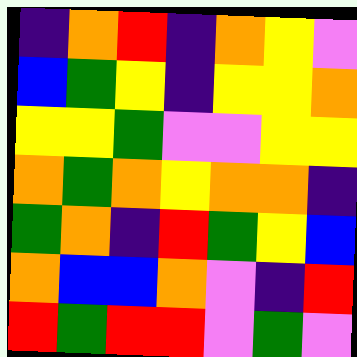[["indigo", "orange", "red", "indigo", "orange", "yellow", "violet"], ["blue", "green", "yellow", "indigo", "yellow", "yellow", "orange"], ["yellow", "yellow", "green", "violet", "violet", "yellow", "yellow"], ["orange", "green", "orange", "yellow", "orange", "orange", "indigo"], ["green", "orange", "indigo", "red", "green", "yellow", "blue"], ["orange", "blue", "blue", "orange", "violet", "indigo", "red"], ["red", "green", "red", "red", "violet", "green", "violet"]]